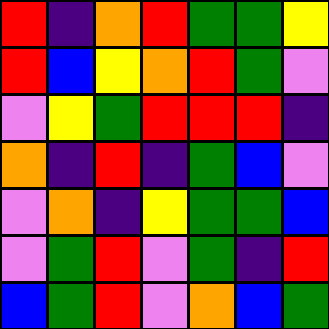[["red", "indigo", "orange", "red", "green", "green", "yellow"], ["red", "blue", "yellow", "orange", "red", "green", "violet"], ["violet", "yellow", "green", "red", "red", "red", "indigo"], ["orange", "indigo", "red", "indigo", "green", "blue", "violet"], ["violet", "orange", "indigo", "yellow", "green", "green", "blue"], ["violet", "green", "red", "violet", "green", "indigo", "red"], ["blue", "green", "red", "violet", "orange", "blue", "green"]]